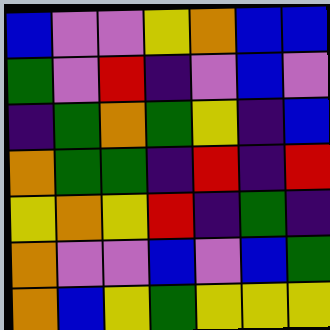[["blue", "violet", "violet", "yellow", "orange", "blue", "blue"], ["green", "violet", "red", "indigo", "violet", "blue", "violet"], ["indigo", "green", "orange", "green", "yellow", "indigo", "blue"], ["orange", "green", "green", "indigo", "red", "indigo", "red"], ["yellow", "orange", "yellow", "red", "indigo", "green", "indigo"], ["orange", "violet", "violet", "blue", "violet", "blue", "green"], ["orange", "blue", "yellow", "green", "yellow", "yellow", "yellow"]]